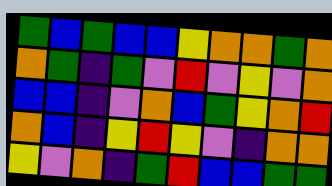[["green", "blue", "green", "blue", "blue", "yellow", "orange", "orange", "green", "orange"], ["orange", "green", "indigo", "green", "violet", "red", "violet", "yellow", "violet", "orange"], ["blue", "blue", "indigo", "violet", "orange", "blue", "green", "yellow", "orange", "red"], ["orange", "blue", "indigo", "yellow", "red", "yellow", "violet", "indigo", "orange", "orange"], ["yellow", "violet", "orange", "indigo", "green", "red", "blue", "blue", "green", "green"]]